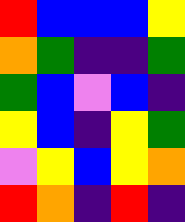[["red", "blue", "blue", "blue", "yellow"], ["orange", "green", "indigo", "indigo", "green"], ["green", "blue", "violet", "blue", "indigo"], ["yellow", "blue", "indigo", "yellow", "green"], ["violet", "yellow", "blue", "yellow", "orange"], ["red", "orange", "indigo", "red", "indigo"]]